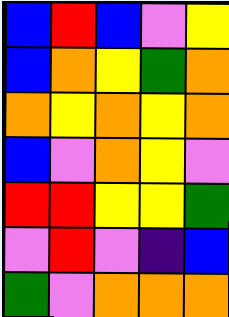[["blue", "red", "blue", "violet", "yellow"], ["blue", "orange", "yellow", "green", "orange"], ["orange", "yellow", "orange", "yellow", "orange"], ["blue", "violet", "orange", "yellow", "violet"], ["red", "red", "yellow", "yellow", "green"], ["violet", "red", "violet", "indigo", "blue"], ["green", "violet", "orange", "orange", "orange"]]